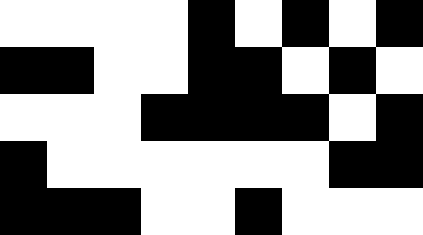[["white", "white", "white", "white", "black", "white", "black", "white", "black"], ["black", "black", "white", "white", "black", "black", "white", "black", "white"], ["white", "white", "white", "black", "black", "black", "black", "white", "black"], ["black", "white", "white", "white", "white", "white", "white", "black", "black"], ["black", "black", "black", "white", "white", "black", "white", "white", "white"]]